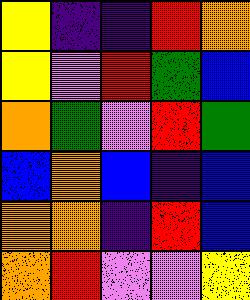[["yellow", "indigo", "indigo", "red", "orange"], ["yellow", "violet", "red", "green", "blue"], ["orange", "green", "violet", "red", "green"], ["blue", "orange", "blue", "indigo", "blue"], ["orange", "orange", "indigo", "red", "blue"], ["orange", "red", "violet", "violet", "yellow"]]